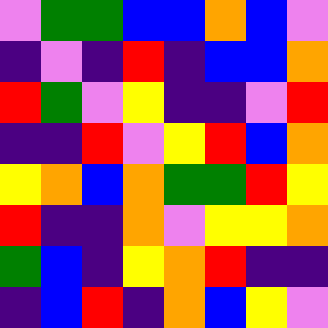[["violet", "green", "green", "blue", "blue", "orange", "blue", "violet"], ["indigo", "violet", "indigo", "red", "indigo", "blue", "blue", "orange"], ["red", "green", "violet", "yellow", "indigo", "indigo", "violet", "red"], ["indigo", "indigo", "red", "violet", "yellow", "red", "blue", "orange"], ["yellow", "orange", "blue", "orange", "green", "green", "red", "yellow"], ["red", "indigo", "indigo", "orange", "violet", "yellow", "yellow", "orange"], ["green", "blue", "indigo", "yellow", "orange", "red", "indigo", "indigo"], ["indigo", "blue", "red", "indigo", "orange", "blue", "yellow", "violet"]]